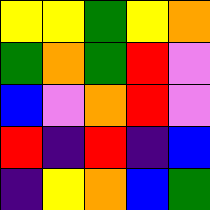[["yellow", "yellow", "green", "yellow", "orange"], ["green", "orange", "green", "red", "violet"], ["blue", "violet", "orange", "red", "violet"], ["red", "indigo", "red", "indigo", "blue"], ["indigo", "yellow", "orange", "blue", "green"]]